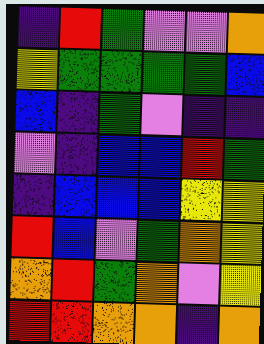[["indigo", "red", "green", "violet", "violet", "orange"], ["yellow", "green", "green", "green", "green", "blue"], ["blue", "indigo", "green", "violet", "indigo", "indigo"], ["violet", "indigo", "blue", "blue", "red", "green"], ["indigo", "blue", "blue", "blue", "yellow", "yellow"], ["red", "blue", "violet", "green", "orange", "yellow"], ["orange", "red", "green", "orange", "violet", "yellow"], ["red", "red", "orange", "orange", "indigo", "orange"]]